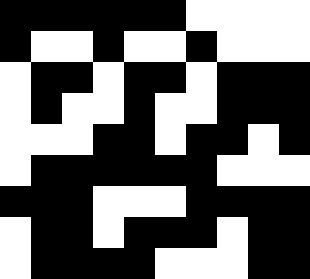[["black", "black", "black", "black", "black", "black", "white", "white", "white", "white"], ["black", "white", "white", "black", "white", "white", "black", "white", "white", "white"], ["white", "black", "black", "white", "black", "black", "white", "black", "black", "black"], ["white", "black", "white", "white", "black", "white", "white", "black", "black", "black"], ["white", "white", "white", "black", "black", "white", "black", "black", "white", "black"], ["white", "black", "black", "black", "black", "black", "black", "white", "white", "white"], ["black", "black", "black", "white", "white", "white", "black", "black", "black", "black"], ["white", "black", "black", "white", "black", "black", "black", "white", "black", "black"], ["white", "black", "black", "black", "black", "white", "white", "white", "black", "black"]]